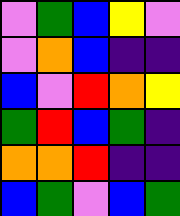[["violet", "green", "blue", "yellow", "violet"], ["violet", "orange", "blue", "indigo", "indigo"], ["blue", "violet", "red", "orange", "yellow"], ["green", "red", "blue", "green", "indigo"], ["orange", "orange", "red", "indigo", "indigo"], ["blue", "green", "violet", "blue", "green"]]